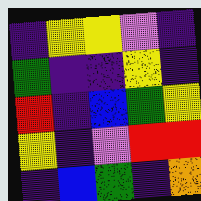[["indigo", "yellow", "yellow", "violet", "indigo"], ["green", "indigo", "indigo", "yellow", "indigo"], ["red", "indigo", "blue", "green", "yellow"], ["yellow", "indigo", "violet", "red", "red"], ["indigo", "blue", "green", "indigo", "orange"]]